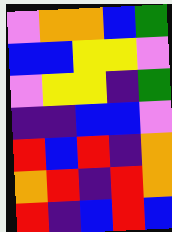[["violet", "orange", "orange", "blue", "green"], ["blue", "blue", "yellow", "yellow", "violet"], ["violet", "yellow", "yellow", "indigo", "green"], ["indigo", "indigo", "blue", "blue", "violet"], ["red", "blue", "red", "indigo", "orange"], ["orange", "red", "indigo", "red", "orange"], ["red", "indigo", "blue", "red", "blue"]]